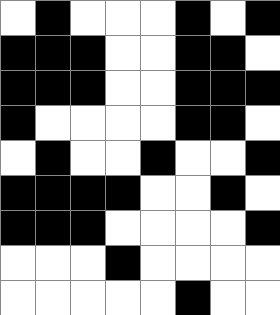[["white", "black", "white", "white", "white", "black", "white", "black"], ["black", "black", "black", "white", "white", "black", "black", "white"], ["black", "black", "black", "white", "white", "black", "black", "black"], ["black", "white", "white", "white", "white", "black", "black", "white"], ["white", "black", "white", "white", "black", "white", "white", "black"], ["black", "black", "black", "black", "white", "white", "black", "white"], ["black", "black", "black", "white", "white", "white", "white", "black"], ["white", "white", "white", "black", "white", "white", "white", "white"], ["white", "white", "white", "white", "white", "black", "white", "white"]]